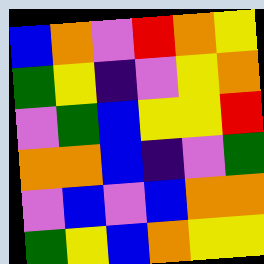[["blue", "orange", "violet", "red", "orange", "yellow"], ["green", "yellow", "indigo", "violet", "yellow", "orange"], ["violet", "green", "blue", "yellow", "yellow", "red"], ["orange", "orange", "blue", "indigo", "violet", "green"], ["violet", "blue", "violet", "blue", "orange", "orange"], ["green", "yellow", "blue", "orange", "yellow", "yellow"]]